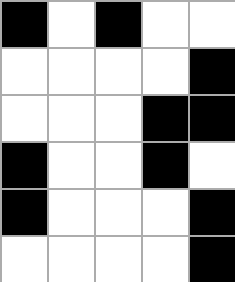[["black", "white", "black", "white", "white"], ["white", "white", "white", "white", "black"], ["white", "white", "white", "black", "black"], ["black", "white", "white", "black", "white"], ["black", "white", "white", "white", "black"], ["white", "white", "white", "white", "black"]]